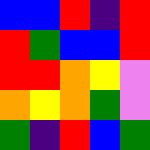[["blue", "blue", "red", "indigo", "red"], ["red", "green", "blue", "blue", "red"], ["red", "red", "orange", "yellow", "violet"], ["orange", "yellow", "orange", "green", "violet"], ["green", "indigo", "red", "blue", "green"]]